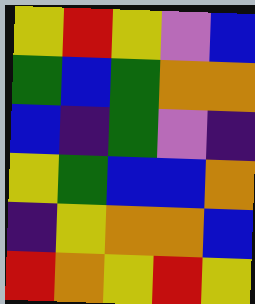[["yellow", "red", "yellow", "violet", "blue"], ["green", "blue", "green", "orange", "orange"], ["blue", "indigo", "green", "violet", "indigo"], ["yellow", "green", "blue", "blue", "orange"], ["indigo", "yellow", "orange", "orange", "blue"], ["red", "orange", "yellow", "red", "yellow"]]